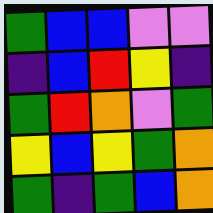[["green", "blue", "blue", "violet", "violet"], ["indigo", "blue", "red", "yellow", "indigo"], ["green", "red", "orange", "violet", "green"], ["yellow", "blue", "yellow", "green", "orange"], ["green", "indigo", "green", "blue", "orange"]]